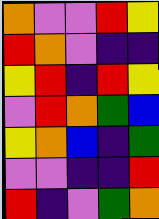[["orange", "violet", "violet", "red", "yellow"], ["red", "orange", "violet", "indigo", "indigo"], ["yellow", "red", "indigo", "red", "yellow"], ["violet", "red", "orange", "green", "blue"], ["yellow", "orange", "blue", "indigo", "green"], ["violet", "violet", "indigo", "indigo", "red"], ["red", "indigo", "violet", "green", "orange"]]